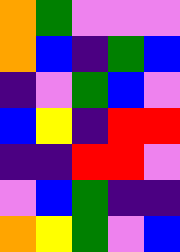[["orange", "green", "violet", "violet", "violet"], ["orange", "blue", "indigo", "green", "blue"], ["indigo", "violet", "green", "blue", "violet"], ["blue", "yellow", "indigo", "red", "red"], ["indigo", "indigo", "red", "red", "violet"], ["violet", "blue", "green", "indigo", "indigo"], ["orange", "yellow", "green", "violet", "blue"]]